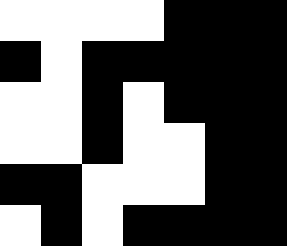[["white", "white", "white", "white", "black", "black", "black"], ["black", "white", "black", "black", "black", "black", "black"], ["white", "white", "black", "white", "black", "black", "black"], ["white", "white", "black", "white", "white", "black", "black"], ["black", "black", "white", "white", "white", "black", "black"], ["white", "black", "white", "black", "black", "black", "black"]]